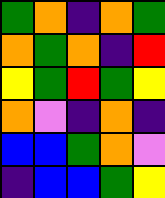[["green", "orange", "indigo", "orange", "green"], ["orange", "green", "orange", "indigo", "red"], ["yellow", "green", "red", "green", "yellow"], ["orange", "violet", "indigo", "orange", "indigo"], ["blue", "blue", "green", "orange", "violet"], ["indigo", "blue", "blue", "green", "yellow"]]